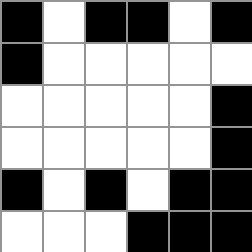[["black", "white", "black", "black", "white", "black"], ["black", "white", "white", "white", "white", "white"], ["white", "white", "white", "white", "white", "black"], ["white", "white", "white", "white", "white", "black"], ["black", "white", "black", "white", "black", "black"], ["white", "white", "white", "black", "black", "black"]]